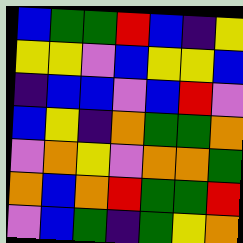[["blue", "green", "green", "red", "blue", "indigo", "yellow"], ["yellow", "yellow", "violet", "blue", "yellow", "yellow", "blue"], ["indigo", "blue", "blue", "violet", "blue", "red", "violet"], ["blue", "yellow", "indigo", "orange", "green", "green", "orange"], ["violet", "orange", "yellow", "violet", "orange", "orange", "green"], ["orange", "blue", "orange", "red", "green", "green", "red"], ["violet", "blue", "green", "indigo", "green", "yellow", "orange"]]